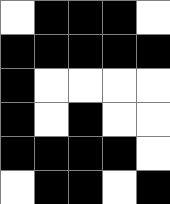[["white", "black", "black", "black", "white"], ["black", "black", "black", "black", "black"], ["black", "white", "white", "white", "white"], ["black", "white", "black", "white", "white"], ["black", "black", "black", "black", "white"], ["white", "black", "black", "white", "black"]]